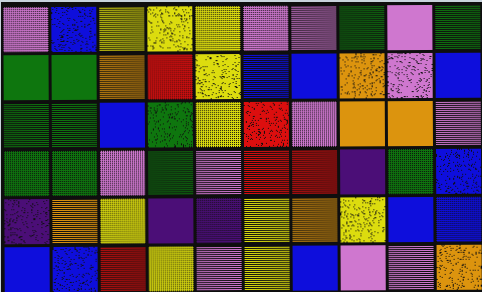[["violet", "blue", "yellow", "yellow", "yellow", "violet", "violet", "green", "violet", "green"], ["green", "green", "orange", "red", "yellow", "blue", "blue", "orange", "violet", "blue"], ["green", "green", "blue", "green", "yellow", "red", "violet", "orange", "orange", "violet"], ["green", "green", "violet", "green", "violet", "red", "red", "indigo", "green", "blue"], ["indigo", "orange", "yellow", "indigo", "indigo", "yellow", "orange", "yellow", "blue", "blue"], ["blue", "blue", "red", "yellow", "violet", "yellow", "blue", "violet", "violet", "orange"]]